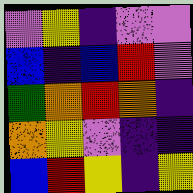[["violet", "yellow", "indigo", "violet", "violet"], ["blue", "indigo", "blue", "red", "violet"], ["green", "orange", "red", "orange", "indigo"], ["orange", "yellow", "violet", "indigo", "indigo"], ["blue", "red", "yellow", "indigo", "yellow"]]